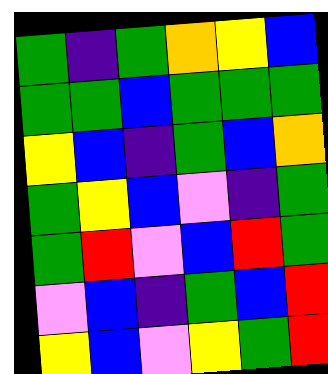[["green", "indigo", "green", "orange", "yellow", "blue"], ["green", "green", "blue", "green", "green", "green"], ["yellow", "blue", "indigo", "green", "blue", "orange"], ["green", "yellow", "blue", "violet", "indigo", "green"], ["green", "red", "violet", "blue", "red", "green"], ["violet", "blue", "indigo", "green", "blue", "red"], ["yellow", "blue", "violet", "yellow", "green", "red"]]